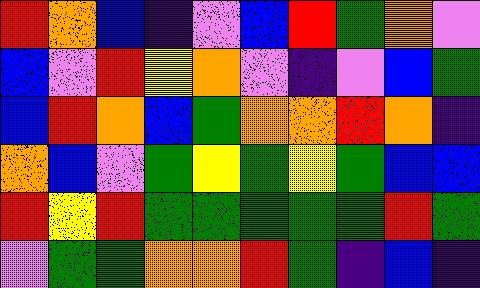[["red", "orange", "blue", "indigo", "violet", "blue", "red", "green", "orange", "violet"], ["blue", "violet", "red", "yellow", "orange", "violet", "indigo", "violet", "blue", "green"], ["blue", "red", "orange", "blue", "green", "orange", "orange", "red", "orange", "indigo"], ["orange", "blue", "violet", "green", "yellow", "green", "yellow", "green", "blue", "blue"], ["red", "yellow", "red", "green", "green", "green", "green", "green", "red", "green"], ["violet", "green", "green", "orange", "orange", "red", "green", "indigo", "blue", "indigo"]]